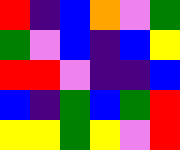[["red", "indigo", "blue", "orange", "violet", "green"], ["green", "violet", "blue", "indigo", "blue", "yellow"], ["red", "red", "violet", "indigo", "indigo", "blue"], ["blue", "indigo", "green", "blue", "green", "red"], ["yellow", "yellow", "green", "yellow", "violet", "red"]]